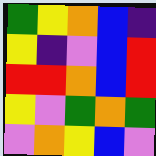[["green", "yellow", "orange", "blue", "indigo"], ["yellow", "indigo", "violet", "blue", "red"], ["red", "red", "orange", "blue", "red"], ["yellow", "violet", "green", "orange", "green"], ["violet", "orange", "yellow", "blue", "violet"]]